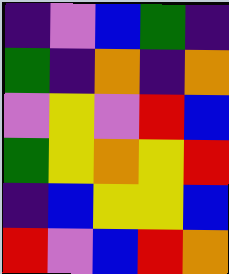[["indigo", "violet", "blue", "green", "indigo"], ["green", "indigo", "orange", "indigo", "orange"], ["violet", "yellow", "violet", "red", "blue"], ["green", "yellow", "orange", "yellow", "red"], ["indigo", "blue", "yellow", "yellow", "blue"], ["red", "violet", "blue", "red", "orange"]]